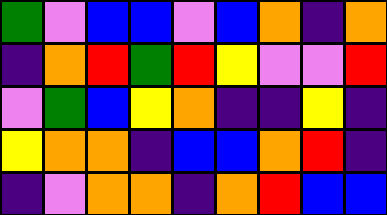[["green", "violet", "blue", "blue", "violet", "blue", "orange", "indigo", "orange"], ["indigo", "orange", "red", "green", "red", "yellow", "violet", "violet", "red"], ["violet", "green", "blue", "yellow", "orange", "indigo", "indigo", "yellow", "indigo"], ["yellow", "orange", "orange", "indigo", "blue", "blue", "orange", "red", "indigo"], ["indigo", "violet", "orange", "orange", "indigo", "orange", "red", "blue", "blue"]]